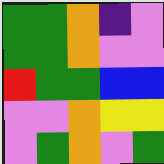[["green", "green", "orange", "indigo", "violet"], ["green", "green", "orange", "violet", "violet"], ["red", "green", "green", "blue", "blue"], ["violet", "violet", "orange", "yellow", "yellow"], ["violet", "green", "orange", "violet", "green"]]